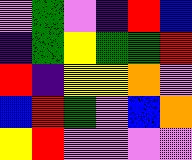[["violet", "green", "violet", "indigo", "red", "blue"], ["indigo", "green", "yellow", "green", "green", "red"], ["red", "indigo", "yellow", "yellow", "orange", "violet"], ["blue", "red", "green", "violet", "blue", "orange"], ["yellow", "red", "violet", "violet", "violet", "violet"]]